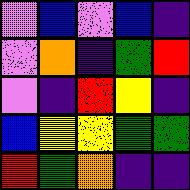[["violet", "blue", "violet", "blue", "indigo"], ["violet", "orange", "indigo", "green", "red"], ["violet", "indigo", "red", "yellow", "indigo"], ["blue", "yellow", "yellow", "green", "green"], ["red", "green", "orange", "indigo", "indigo"]]